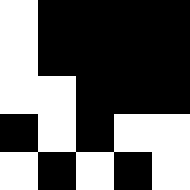[["white", "black", "black", "black", "black"], ["white", "black", "black", "black", "black"], ["white", "white", "black", "black", "black"], ["black", "white", "black", "white", "white"], ["white", "black", "white", "black", "white"]]